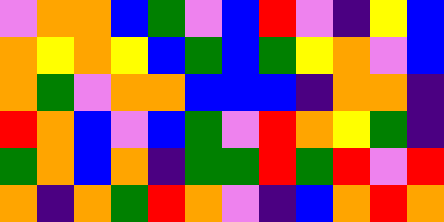[["violet", "orange", "orange", "blue", "green", "violet", "blue", "red", "violet", "indigo", "yellow", "blue"], ["orange", "yellow", "orange", "yellow", "blue", "green", "blue", "green", "yellow", "orange", "violet", "blue"], ["orange", "green", "violet", "orange", "orange", "blue", "blue", "blue", "indigo", "orange", "orange", "indigo"], ["red", "orange", "blue", "violet", "blue", "green", "violet", "red", "orange", "yellow", "green", "indigo"], ["green", "orange", "blue", "orange", "indigo", "green", "green", "red", "green", "red", "violet", "red"], ["orange", "indigo", "orange", "green", "red", "orange", "violet", "indigo", "blue", "orange", "red", "orange"]]